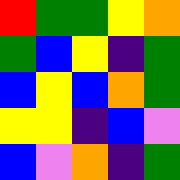[["red", "green", "green", "yellow", "orange"], ["green", "blue", "yellow", "indigo", "green"], ["blue", "yellow", "blue", "orange", "green"], ["yellow", "yellow", "indigo", "blue", "violet"], ["blue", "violet", "orange", "indigo", "green"]]